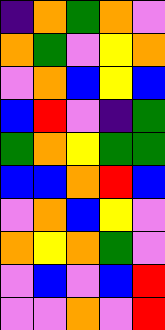[["indigo", "orange", "green", "orange", "violet"], ["orange", "green", "violet", "yellow", "orange"], ["violet", "orange", "blue", "yellow", "blue"], ["blue", "red", "violet", "indigo", "green"], ["green", "orange", "yellow", "green", "green"], ["blue", "blue", "orange", "red", "blue"], ["violet", "orange", "blue", "yellow", "violet"], ["orange", "yellow", "orange", "green", "violet"], ["violet", "blue", "violet", "blue", "red"], ["violet", "violet", "orange", "violet", "red"]]